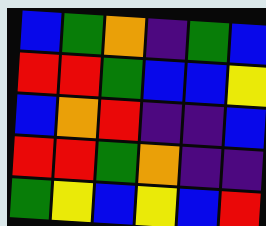[["blue", "green", "orange", "indigo", "green", "blue"], ["red", "red", "green", "blue", "blue", "yellow"], ["blue", "orange", "red", "indigo", "indigo", "blue"], ["red", "red", "green", "orange", "indigo", "indigo"], ["green", "yellow", "blue", "yellow", "blue", "red"]]